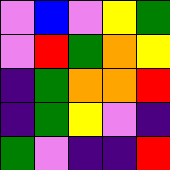[["violet", "blue", "violet", "yellow", "green"], ["violet", "red", "green", "orange", "yellow"], ["indigo", "green", "orange", "orange", "red"], ["indigo", "green", "yellow", "violet", "indigo"], ["green", "violet", "indigo", "indigo", "red"]]